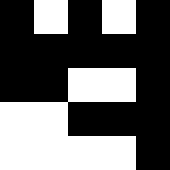[["black", "white", "black", "white", "black"], ["black", "black", "black", "black", "black"], ["black", "black", "white", "white", "black"], ["white", "white", "black", "black", "black"], ["white", "white", "white", "white", "black"]]